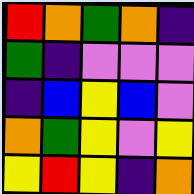[["red", "orange", "green", "orange", "indigo"], ["green", "indigo", "violet", "violet", "violet"], ["indigo", "blue", "yellow", "blue", "violet"], ["orange", "green", "yellow", "violet", "yellow"], ["yellow", "red", "yellow", "indigo", "orange"]]